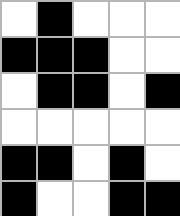[["white", "black", "white", "white", "white"], ["black", "black", "black", "white", "white"], ["white", "black", "black", "white", "black"], ["white", "white", "white", "white", "white"], ["black", "black", "white", "black", "white"], ["black", "white", "white", "black", "black"]]